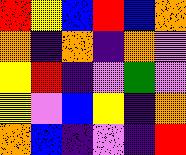[["red", "yellow", "blue", "red", "blue", "orange"], ["orange", "indigo", "orange", "indigo", "orange", "violet"], ["yellow", "red", "indigo", "violet", "green", "violet"], ["yellow", "violet", "blue", "yellow", "indigo", "orange"], ["orange", "blue", "indigo", "violet", "indigo", "red"]]